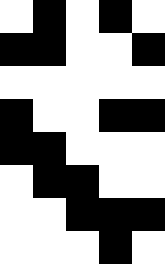[["white", "black", "white", "black", "white"], ["black", "black", "white", "white", "black"], ["white", "white", "white", "white", "white"], ["black", "white", "white", "black", "black"], ["black", "black", "white", "white", "white"], ["white", "black", "black", "white", "white"], ["white", "white", "black", "black", "black"], ["white", "white", "white", "black", "white"]]